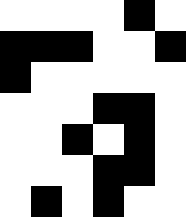[["white", "white", "white", "white", "black", "white"], ["black", "black", "black", "white", "white", "black"], ["black", "white", "white", "white", "white", "white"], ["white", "white", "white", "black", "black", "white"], ["white", "white", "black", "white", "black", "white"], ["white", "white", "white", "black", "black", "white"], ["white", "black", "white", "black", "white", "white"]]